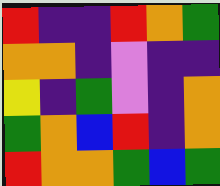[["red", "indigo", "indigo", "red", "orange", "green"], ["orange", "orange", "indigo", "violet", "indigo", "indigo"], ["yellow", "indigo", "green", "violet", "indigo", "orange"], ["green", "orange", "blue", "red", "indigo", "orange"], ["red", "orange", "orange", "green", "blue", "green"]]